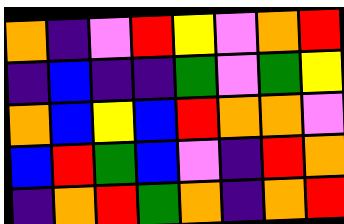[["orange", "indigo", "violet", "red", "yellow", "violet", "orange", "red"], ["indigo", "blue", "indigo", "indigo", "green", "violet", "green", "yellow"], ["orange", "blue", "yellow", "blue", "red", "orange", "orange", "violet"], ["blue", "red", "green", "blue", "violet", "indigo", "red", "orange"], ["indigo", "orange", "red", "green", "orange", "indigo", "orange", "red"]]